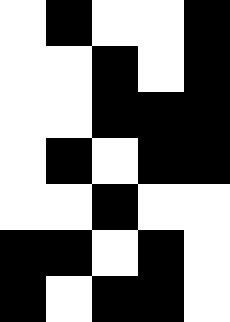[["white", "black", "white", "white", "black"], ["white", "white", "black", "white", "black"], ["white", "white", "black", "black", "black"], ["white", "black", "white", "black", "black"], ["white", "white", "black", "white", "white"], ["black", "black", "white", "black", "white"], ["black", "white", "black", "black", "white"]]